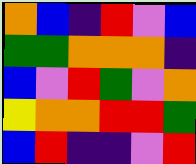[["orange", "blue", "indigo", "red", "violet", "blue"], ["green", "green", "orange", "orange", "orange", "indigo"], ["blue", "violet", "red", "green", "violet", "orange"], ["yellow", "orange", "orange", "red", "red", "green"], ["blue", "red", "indigo", "indigo", "violet", "red"]]